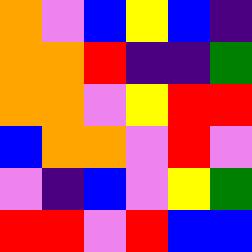[["orange", "violet", "blue", "yellow", "blue", "indigo"], ["orange", "orange", "red", "indigo", "indigo", "green"], ["orange", "orange", "violet", "yellow", "red", "red"], ["blue", "orange", "orange", "violet", "red", "violet"], ["violet", "indigo", "blue", "violet", "yellow", "green"], ["red", "red", "violet", "red", "blue", "blue"]]